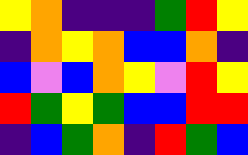[["yellow", "orange", "indigo", "indigo", "indigo", "green", "red", "yellow"], ["indigo", "orange", "yellow", "orange", "blue", "blue", "orange", "indigo"], ["blue", "violet", "blue", "orange", "yellow", "violet", "red", "yellow"], ["red", "green", "yellow", "green", "blue", "blue", "red", "red"], ["indigo", "blue", "green", "orange", "indigo", "red", "green", "blue"]]